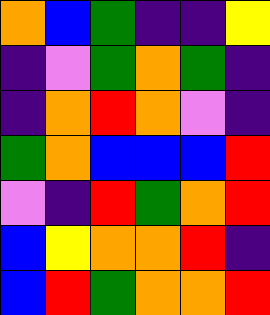[["orange", "blue", "green", "indigo", "indigo", "yellow"], ["indigo", "violet", "green", "orange", "green", "indigo"], ["indigo", "orange", "red", "orange", "violet", "indigo"], ["green", "orange", "blue", "blue", "blue", "red"], ["violet", "indigo", "red", "green", "orange", "red"], ["blue", "yellow", "orange", "orange", "red", "indigo"], ["blue", "red", "green", "orange", "orange", "red"]]